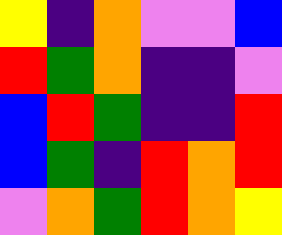[["yellow", "indigo", "orange", "violet", "violet", "blue"], ["red", "green", "orange", "indigo", "indigo", "violet"], ["blue", "red", "green", "indigo", "indigo", "red"], ["blue", "green", "indigo", "red", "orange", "red"], ["violet", "orange", "green", "red", "orange", "yellow"]]